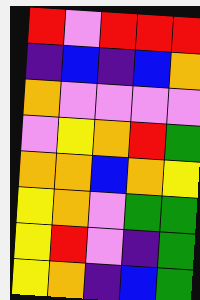[["red", "violet", "red", "red", "red"], ["indigo", "blue", "indigo", "blue", "orange"], ["orange", "violet", "violet", "violet", "violet"], ["violet", "yellow", "orange", "red", "green"], ["orange", "orange", "blue", "orange", "yellow"], ["yellow", "orange", "violet", "green", "green"], ["yellow", "red", "violet", "indigo", "green"], ["yellow", "orange", "indigo", "blue", "green"]]